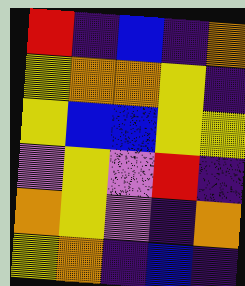[["red", "indigo", "blue", "indigo", "orange"], ["yellow", "orange", "orange", "yellow", "indigo"], ["yellow", "blue", "blue", "yellow", "yellow"], ["violet", "yellow", "violet", "red", "indigo"], ["orange", "yellow", "violet", "indigo", "orange"], ["yellow", "orange", "indigo", "blue", "indigo"]]